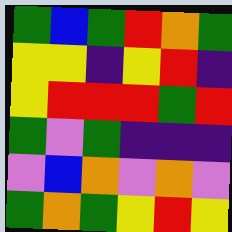[["green", "blue", "green", "red", "orange", "green"], ["yellow", "yellow", "indigo", "yellow", "red", "indigo"], ["yellow", "red", "red", "red", "green", "red"], ["green", "violet", "green", "indigo", "indigo", "indigo"], ["violet", "blue", "orange", "violet", "orange", "violet"], ["green", "orange", "green", "yellow", "red", "yellow"]]